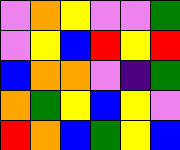[["violet", "orange", "yellow", "violet", "violet", "green"], ["violet", "yellow", "blue", "red", "yellow", "red"], ["blue", "orange", "orange", "violet", "indigo", "green"], ["orange", "green", "yellow", "blue", "yellow", "violet"], ["red", "orange", "blue", "green", "yellow", "blue"]]